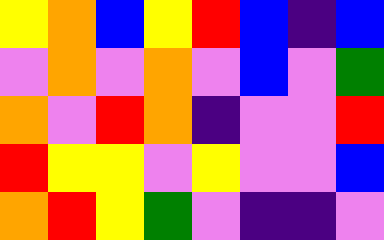[["yellow", "orange", "blue", "yellow", "red", "blue", "indigo", "blue"], ["violet", "orange", "violet", "orange", "violet", "blue", "violet", "green"], ["orange", "violet", "red", "orange", "indigo", "violet", "violet", "red"], ["red", "yellow", "yellow", "violet", "yellow", "violet", "violet", "blue"], ["orange", "red", "yellow", "green", "violet", "indigo", "indigo", "violet"]]